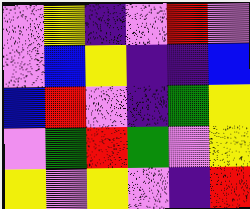[["violet", "yellow", "indigo", "violet", "red", "violet"], ["violet", "blue", "yellow", "indigo", "indigo", "blue"], ["blue", "red", "violet", "indigo", "green", "yellow"], ["violet", "green", "red", "green", "violet", "yellow"], ["yellow", "violet", "yellow", "violet", "indigo", "red"]]